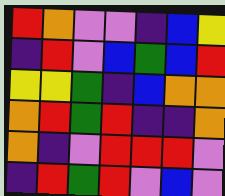[["red", "orange", "violet", "violet", "indigo", "blue", "yellow"], ["indigo", "red", "violet", "blue", "green", "blue", "red"], ["yellow", "yellow", "green", "indigo", "blue", "orange", "orange"], ["orange", "red", "green", "red", "indigo", "indigo", "orange"], ["orange", "indigo", "violet", "red", "red", "red", "violet"], ["indigo", "red", "green", "red", "violet", "blue", "violet"]]